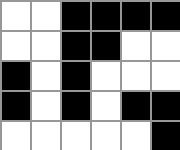[["white", "white", "black", "black", "black", "black"], ["white", "white", "black", "black", "white", "white"], ["black", "white", "black", "white", "white", "white"], ["black", "white", "black", "white", "black", "black"], ["white", "white", "white", "white", "white", "black"]]